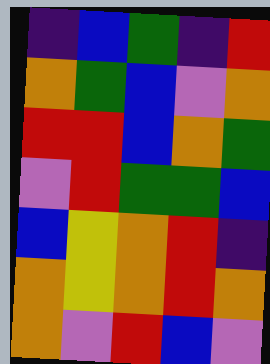[["indigo", "blue", "green", "indigo", "red"], ["orange", "green", "blue", "violet", "orange"], ["red", "red", "blue", "orange", "green"], ["violet", "red", "green", "green", "blue"], ["blue", "yellow", "orange", "red", "indigo"], ["orange", "yellow", "orange", "red", "orange"], ["orange", "violet", "red", "blue", "violet"]]